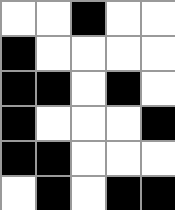[["white", "white", "black", "white", "white"], ["black", "white", "white", "white", "white"], ["black", "black", "white", "black", "white"], ["black", "white", "white", "white", "black"], ["black", "black", "white", "white", "white"], ["white", "black", "white", "black", "black"]]